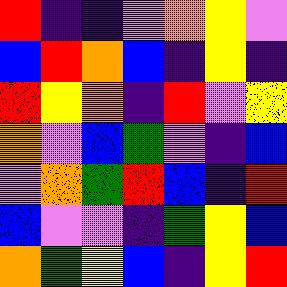[["red", "indigo", "indigo", "violet", "orange", "yellow", "violet"], ["blue", "red", "orange", "blue", "indigo", "yellow", "indigo"], ["red", "yellow", "orange", "indigo", "red", "violet", "yellow"], ["orange", "violet", "blue", "green", "violet", "indigo", "blue"], ["violet", "orange", "green", "red", "blue", "indigo", "red"], ["blue", "violet", "violet", "indigo", "green", "yellow", "blue"], ["orange", "green", "yellow", "blue", "indigo", "yellow", "red"]]